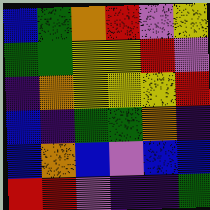[["blue", "green", "orange", "red", "violet", "yellow"], ["green", "green", "yellow", "yellow", "red", "violet"], ["indigo", "orange", "yellow", "yellow", "yellow", "red"], ["blue", "indigo", "green", "green", "orange", "indigo"], ["blue", "orange", "blue", "violet", "blue", "blue"], ["red", "red", "violet", "indigo", "indigo", "green"]]